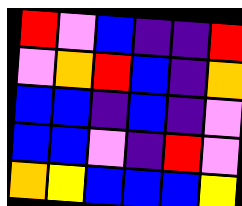[["red", "violet", "blue", "indigo", "indigo", "red"], ["violet", "orange", "red", "blue", "indigo", "orange"], ["blue", "blue", "indigo", "blue", "indigo", "violet"], ["blue", "blue", "violet", "indigo", "red", "violet"], ["orange", "yellow", "blue", "blue", "blue", "yellow"]]